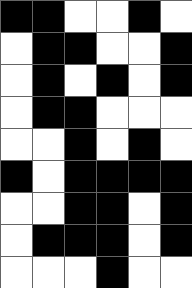[["black", "black", "white", "white", "black", "white"], ["white", "black", "black", "white", "white", "black"], ["white", "black", "white", "black", "white", "black"], ["white", "black", "black", "white", "white", "white"], ["white", "white", "black", "white", "black", "white"], ["black", "white", "black", "black", "black", "black"], ["white", "white", "black", "black", "white", "black"], ["white", "black", "black", "black", "white", "black"], ["white", "white", "white", "black", "white", "white"]]